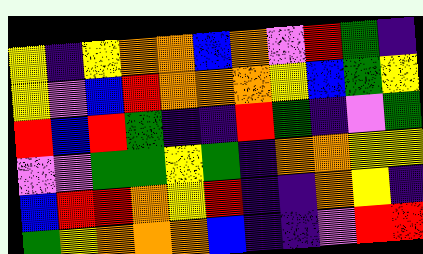[["yellow", "indigo", "yellow", "orange", "orange", "blue", "orange", "violet", "red", "green", "indigo"], ["yellow", "violet", "blue", "red", "orange", "orange", "orange", "yellow", "blue", "green", "yellow"], ["red", "blue", "red", "green", "indigo", "indigo", "red", "green", "indigo", "violet", "green"], ["violet", "violet", "green", "green", "yellow", "green", "indigo", "orange", "orange", "yellow", "yellow"], ["blue", "red", "red", "orange", "yellow", "red", "indigo", "indigo", "orange", "yellow", "indigo"], ["green", "yellow", "orange", "orange", "orange", "blue", "indigo", "indigo", "violet", "red", "red"]]